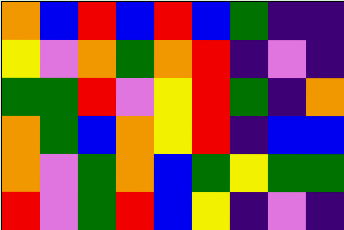[["orange", "blue", "red", "blue", "red", "blue", "green", "indigo", "indigo"], ["yellow", "violet", "orange", "green", "orange", "red", "indigo", "violet", "indigo"], ["green", "green", "red", "violet", "yellow", "red", "green", "indigo", "orange"], ["orange", "green", "blue", "orange", "yellow", "red", "indigo", "blue", "blue"], ["orange", "violet", "green", "orange", "blue", "green", "yellow", "green", "green"], ["red", "violet", "green", "red", "blue", "yellow", "indigo", "violet", "indigo"]]